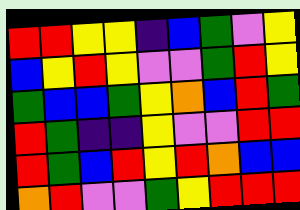[["red", "red", "yellow", "yellow", "indigo", "blue", "green", "violet", "yellow"], ["blue", "yellow", "red", "yellow", "violet", "violet", "green", "red", "yellow"], ["green", "blue", "blue", "green", "yellow", "orange", "blue", "red", "green"], ["red", "green", "indigo", "indigo", "yellow", "violet", "violet", "red", "red"], ["red", "green", "blue", "red", "yellow", "red", "orange", "blue", "blue"], ["orange", "red", "violet", "violet", "green", "yellow", "red", "red", "red"]]